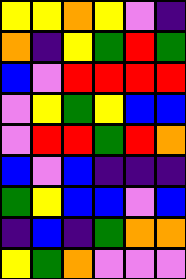[["yellow", "yellow", "orange", "yellow", "violet", "indigo"], ["orange", "indigo", "yellow", "green", "red", "green"], ["blue", "violet", "red", "red", "red", "red"], ["violet", "yellow", "green", "yellow", "blue", "blue"], ["violet", "red", "red", "green", "red", "orange"], ["blue", "violet", "blue", "indigo", "indigo", "indigo"], ["green", "yellow", "blue", "blue", "violet", "blue"], ["indigo", "blue", "indigo", "green", "orange", "orange"], ["yellow", "green", "orange", "violet", "violet", "violet"]]